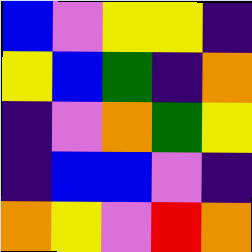[["blue", "violet", "yellow", "yellow", "indigo"], ["yellow", "blue", "green", "indigo", "orange"], ["indigo", "violet", "orange", "green", "yellow"], ["indigo", "blue", "blue", "violet", "indigo"], ["orange", "yellow", "violet", "red", "orange"]]